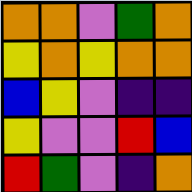[["orange", "orange", "violet", "green", "orange"], ["yellow", "orange", "yellow", "orange", "orange"], ["blue", "yellow", "violet", "indigo", "indigo"], ["yellow", "violet", "violet", "red", "blue"], ["red", "green", "violet", "indigo", "orange"]]